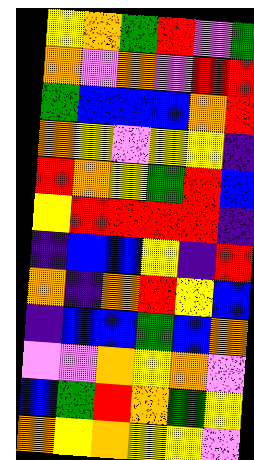[["yellow", "orange", "green", "red", "violet", "green"], ["orange", "violet", "orange", "violet", "red", "red"], ["green", "blue", "blue", "blue", "orange", "red"], ["orange", "yellow", "violet", "yellow", "yellow", "indigo"], ["red", "orange", "yellow", "green", "red", "blue"], ["yellow", "red", "red", "red", "red", "indigo"], ["indigo", "blue", "blue", "yellow", "indigo", "red"], ["orange", "indigo", "orange", "red", "yellow", "blue"], ["indigo", "blue", "blue", "green", "blue", "orange"], ["violet", "violet", "orange", "yellow", "orange", "violet"], ["blue", "green", "red", "orange", "green", "yellow"], ["orange", "yellow", "orange", "yellow", "yellow", "violet"]]